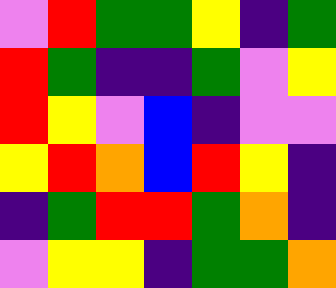[["violet", "red", "green", "green", "yellow", "indigo", "green"], ["red", "green", "indigo", "indigo", "green", "violet", "yellow"], ["red", "yellow", "violet", "blue", "indigo", "violet", "violet"], ["yellow", "red", "orange", "blue", "red", "yellow", "indigo"], ["indigo", "green", "red", "red", "green", "orange", "indigo"], ["violet", "yellow", "yellow", "indigo", "green", "green", "orange"]]